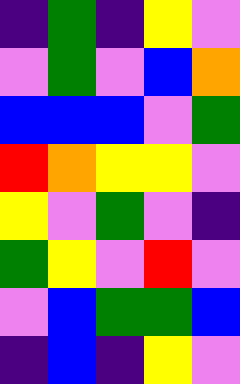[["indigo", "green", "indigo", "yellow", "violet"], ["violet", "green", "violet", "blue", "orange"], ["blue", "blue", "blue", "violet", "green"], ["red", "orange", "yellow", "yellow", "violet"], ["yellow", "violet", "green", "violet", "indigo"], ["green", "yellow", "violet", "red", "violet"], ["violet", "blue", "green", "green", "blue"], ["indigo", "blue", "indigo", "yellow", "violet"]]